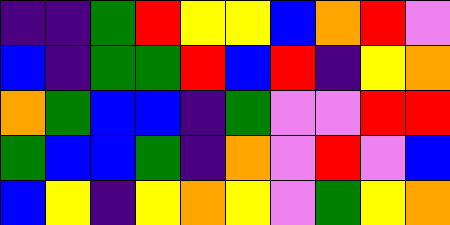[["indigo", "indigo", "green", "red", "yellow", "yellow", "blue", "orange", "red", "violet"], ["blue", "indigo", "green", "green", "red", "blue", "red", "indigo", "yellow", "orange"], ["orange", "green", "blue", "blue", "indigo", "green", "violet", "violet", "red", "red"], ["green", "blue", "blue", "green", "indigo", "orange", "violet", "red", "violet", "blue"], ["blue", "yellow", "indigo", "yellow", "orange", "yellow", "violet", "green", "yellow", "orange"]]